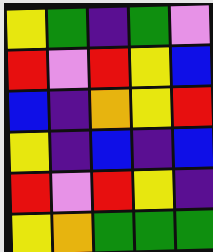[["yellow", "green", "indigo", "green", "violet"], ["red", "violet", "red", "yellow", "blue"], ["blue", "indigo", "orange", "yellow", "red"], ["yellow", "indigo", "blue", "indigo", "blue"], ["red", "violet", "red", "yellow", "indigo"], ["yellow", "orange", "green", "green", "green"]]